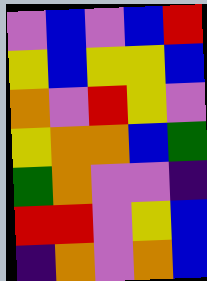[["violet", "blue", "violet", "blue", "red"], ["yellow", "blue", "yellow", "yellow", "blue"], ["orange", "violet", "red", "yellow", "violet"], ["yellow", "orange", "orange", "blue", "green"], ["green", "orange", "violet", "violet", "indigo"], ["red", "red", "violet", "yellow", "blue"], ["indigo", "orange", "violet", "orange", "blue"]]